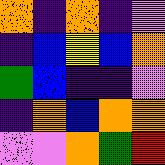[["orange", "indigo", "orange", "indigo", "violet"], ["indigo", "blue", "yellow", "blue", "orange"], ["green", "blue", "indigo", "indigo", "violet"], ["indigo", "orange", "blue", "orange", "orange"], ["violet", "violet", "orange", "green", "red"]]